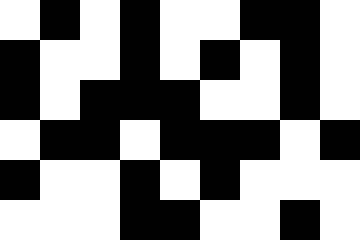[["white", "black", "white", "black", "white", "white", "black", "black", "white"], ["black", "white", "white", "black", "white", "black", "white", "black", "white"], ["black", "white", "black", "black", "black", "white", "white", "black", "white"], ["white", "black", "black", "white", "black", "black", "black", "white", "black"], ["black", "white", "white", "black", "white", "black", "white", "white", "white"], ["white", "white", "white", "black", "black", "white", "white", "black", "white"]]